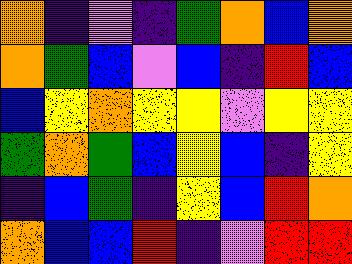[["orange", "indigo", "violet", "indigo", "green", "orange", "blue", "orange"], ["orange", "green", "blue", "violet", "blue", "indigo", "red", "blue"], ["blue", "yellow", "orange", "yellow", "yellow", "violet", "yellow", "yellow"], ["green", "orange", "green", "blue", "yellow", "blue", "indigo", "yellow"], ["indigo", "blue", "green", "indigo", "yellow", "blue", "red", "orange"], ["orange", "blue", "blue", "red", "indigo", "violet", "red", "red"]]